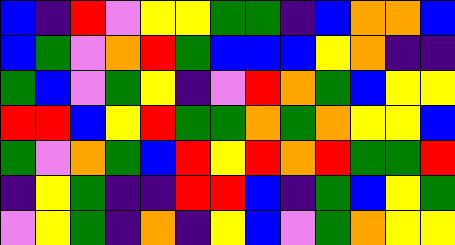[["blue", "indigo", "red", "violet", "yellow", "yellow", "green", "green", "indigo", "blue", "orange", "orange", "blue"], ["blue", "green", "violet", "orange", "red", "green", "blue", "blue", "blue", "yellow", "orange", "indigo", "indigo"], ["green", "blue", "violet", "green", "yellow", "indigo", "violet", "red", "orange", "green", "blue", "yellow", "yellow"], ["red", "red", "blue", "yellow", "red", "green", "green", "orange", "green", "orange", "yellow", "yellow", "blue"], ["green", "violet", "orange", "green", "blue", "red", "yellow", "red", "orange", "red", "green", "green", "red"], ["indigo", "yellow", "green", "indigo", "indigo", "red", "red", "blue", "indigo", "green", "blue", "yellow", "green"], ["violet", "yellow", "green", "indigo", "orange", "indigo", "yellow", "blue", "violet", "green", "orange", "yellow", "yellow"]]